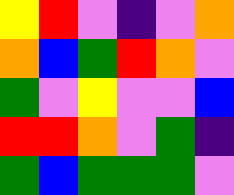[["yellow", "red", "violet", "indigo", "violet", "orange"], ["orange", "blue", "green", "red", "orange", "violet"], ["green", "violet", "yellow", "violet", "violet", "blue"], ["red", "red", "orange", "violet", "green", "indigo"], ["green", "blue", "green", "green", "green", "violet"]]